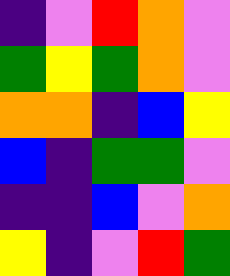[["indigo", "violet", "red", "orange", "violet"], ["green", "yellow", "green", "orange", "violet"], ["orange", "orange", "indigo", "blue", "yellow"], ["blue", "indigo", "green", "green", "violet"], ["indigo", "indigo", "blue", "violet", "orange"], ["yellow", "indigo", "violet", "red", "green"]]